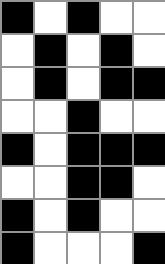[["black", "white", "black", "white", "white"], ["white", "black", "white", "black", "white"], ["white", "black", "white", "black", "black"], ["white", "white", "black", "white", "white"], ["black", "white", "black", "black", "black"], ["white", "white", "black", "black", "white"], ["black", "white", "black", "white", "white"], ["black", "white", "white", "white", "black"]]